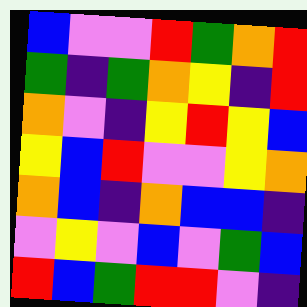[["blue", "violet", "violet", "red", "green", "orange", "red"], ["green", "indigo", "green", "orange", "yellow", "indigo", "red"], ["orange", "violet", "indigo", "yellow", "red", "yellow", "blue"], ["yellow", "blue", "red", "violet", "violet", "yellow", "orange"], ["orange", "blue", "indigo", "orange", "blue", "blue", "indigo"], ["violet", "yellow", "violet", "blue", "violet", "green", "blue"], ["red", "blue", "green", "red", "red", "violet", "indigo"]]